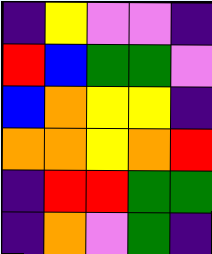[["indigo", "yellow", "violet", "violet", "indigo"], ["red", "blue", "green", "green", "violet"], ["blue", "orange", "yellow", "yellow", "indigo"], ["orange", "orange", "yellow", "orange", "red"], ["indigo", "red", "red", "green", "green"], ["indigo", "orange", "violet", "green", "indigo"]]